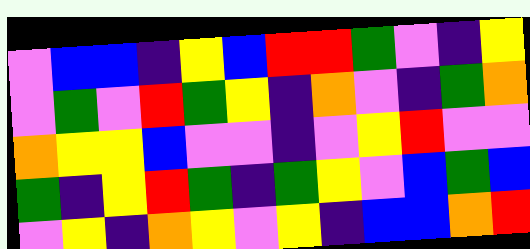[["violet", "blue", "blue", "indigo", "yellow", "blue", "red", "red", "green", "violet", "indigo", "yellow"], ["violet", "green", "violet", "red", "green", "yellow", "indigo", "orange", "violet", "indigo", "green", "orange"], ["orange", "yellow", "yellow", "blue", "violet", "violet", "indigo", "violet", "yellow", "red", "violet", "violet"], ["green", "indigo", "yellow", "red", "green", "indigo", "green", "yellow", "violet", "blue", "green", "blue"], ["violet", "yellow", "indigo", "orange", "yellow", "violet", "yellow", "indigo", "blue", "blue", "orange", "red"]]